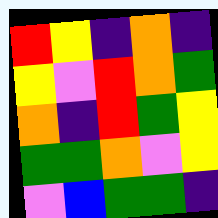[["red", "yellow", "indigo", "orange", "indigo"], ["yellow", "violet", "red", "orange", "green"], ["orange", "indigo", "red", "green", "yellow"], ["green", "green", "orange", "violet", "yellow"], ["violet", "blue", "green", "green", "indigo"]]